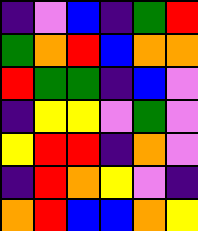[["indigo", "violet", "blue", "indigo", "green", "red"], ["green", "orange", "red", "blue", "orange", "orange"], ["red", "green", "green", "indigo", "blue", "violet"], ["indigo", "yellow", "yellow", "violet", "green", "violet"], ["yellow", "red", "red", "indigo", "orange", "violet"], ["indigo", "red", "orange", "yellow", "violet", "indigo"], ["orange", "red", "blue", "blue", "orange", "yellow"]]